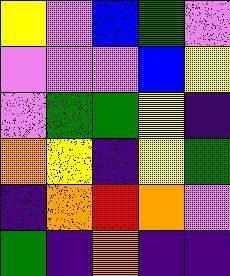[["yellow", "violet", "blue", "green", "violet"], ["violet", "violet", "violet", "blue", "yellow"], ["violet", "green", "green", "yellow", "indigo"], ["orange", "yellow", "indigo", "yellow", "green"], ["indigo", "orange", "red", "orange", "violet"], ["green", "indigo", "orange", "indigo", "indigo"]]